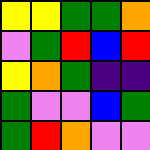[["yellow", "yellow", "green", "green", "orange"], ["violet", "green", "red", "blue", "red"], ["yellow", "orange", "green", "indigo", "indigo"], ["green", "violet", "violet", "blue", "green"], ["green", "red", "orange", "violet", "violet"]]